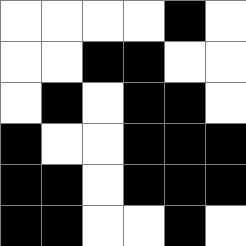[["white", "white", "white", "white", "black", "white"], ["white", "white", "black", "black", "white", "white"], ["white", "black", "white", "black", "black", "white"], ["black", "white", "white", "black", "black", "black"], ["black", "black", "white", "black", "black", "black"], ["black", "black", "white", "white", "black", "white"]]